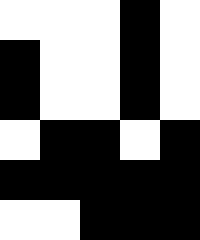[["white", "white", "white", "black", "white"], ["black", "white", "white", "black", "white"], ["black", "white", "white", "black", "white"], ["white", "black", "black", "white", "black"], ["black", "black", "black", "black", "black"], ["white", "white", "black", "black", "black"]]